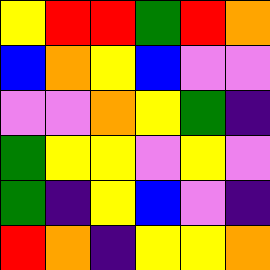[["yellow", "red", "red", "green", "red", "orange"], ["blue", "orange", "yellow", "blue", "violet", "violet"], ["violet", "violet", "orange", "yellow", "green", "indigo"], ["green", "yellow", "yellow", "violet", "yellow", "violet"], ["green", "indigo", "yellow", "blue", "violet", "indigo"], ["red", "orange", "indigo", "yellow", "yellow", "orange"]]